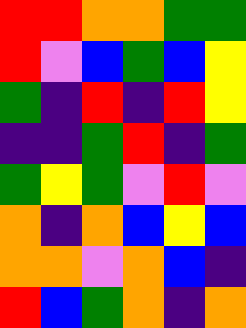[["red", "red", "orange", "orange", "green", "green"], ["red", "violet", "blue", "green", "blue", "yellow"], ["green", "indigo", "red", "indigo", "red", "yellow"], ["indigo", "indigo", "green", "red", "indigo", "green"], ["green", "yellow", "green", "violet", "red", "violet"], ["orange", "indigo", "orange", "blue", "yellow", "blue"], ["orange", "orange", "violet", "orange", "blue", "indigo"], ["red", "blue", "green", "orange", "indigo", "orange"]]